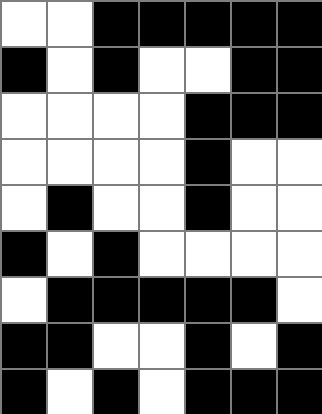[["white", "white", "black", "black", "black", "black", "black"], ["black", "white", "black", "white", "white", "black", "black"], ["white", "white", "white", "white", "black", "black", "black"], ["white", "white", "white", "white", "black", "white", "white"], ["white", "black", "white", "white", "black", "white", "white"], ["black", "white", "black", "white", "white", "white", "white"], ["white", "black", "black", "black", "black", "black", "white"], ["black", "black", "white", "white", "black", "white", "black"], ["black", "white", "black", "white", "black", "black", "black"]]